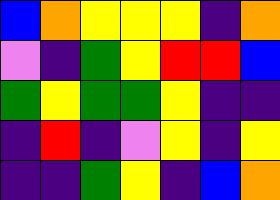[["blue", "orange", "yellow", "yellow", "yellow", "indigo", "orange"], ["violet", "indigo", "green", "yellow", "red", "red", "blue"], ["green", "yellow", "green", "green", "yellow", "indigo", "indigo"], ["indigo", "red", "indigo", "violet", "yellow", "indigo", "yellow"], ["indigo", "indigo", "green", "yellow", "indigo", "blue", "orange"]]